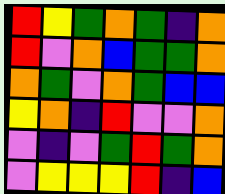[["red", "yellow", "green", "orange", "green", "indigo", "orange"], ["red", "violet", "orange", "blue", "green", "green", "orange"], ["orange", "green", "violet", "orange", "green", "blue", "blue"], ["yellow", "orange", "indigo", "red", "violet", "violet", "orange"], ["violet", "indigo", "violet", "green", "red", "green", "orange"], ["violet", "yellow", "yellow", "yellow", "red", "indigo", "blue"]]